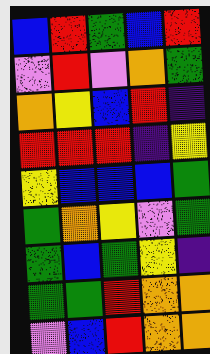[["blue", "red", "green", "blue", "red"], ["violet", "red", "violet", "orange", "green"], ["orange", "yellow", "blue", "red", "indigo"], ["red", "red", "red", "indigo", "yellow"], ["yellow", "blue", "blue", "blue", "green"], ["green", "orange", "yellow", "violet", "green"], ["green", "blue", "green", "yellow", "indigo"], ["green", "green", "red", "orange", "orange"], ["violet", "blue", "red", "orange", "orange"]]